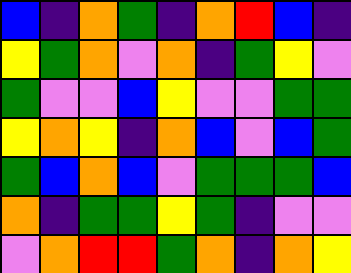[["blue", "indigo", "orange", "green", "indigo", "orange", "red", "blue", "indigo"], ["yellow", "green", "orange", "violet", "orange", "indigo", "green", "yellow", "violet"], ["green", "violet", "violet", "blue", "yellow", "violet", "violet", "green", "green"], ["yellow", "orange", "yellow", "indigo", "orange", "blue", "violet", "blue", "green"], ["green", "blue", "orange", "blue", "violet", "green", "green", "green", "blue"], ["orange", "indigo", "green", "green", "yellow", "green", "indigo", "violet", "violet"], ["violet", "orange", "red", "red", "green", "orange", "indigo", "orange", "yellow"]]